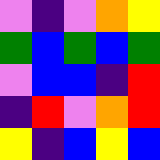[["violet", "indigo", "violet", "orange", "yellow"], ["green", "blue", "green", "blue", "green"], ["violet", "blue", "blue", "indigo", "red"], ["indigo", "red", "violet", "orange", "red"], ["yellow", "indigo", "blue", "yellow", "blue"]]